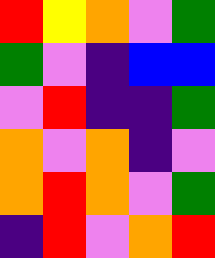[["red", "yellow", "orange", "violet", "green"], ["green", "violet", "indigo", "blue", "blue"], ["violet", "red", "indigo", "indigo", "green"], ["orange", "violet", "orange", "indigo", "violet"], ["orange", "red", "orange", "violet", "green"], ["indigo", "red", "violet", "orange", "red"]]